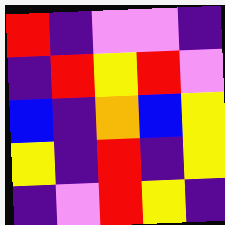[["red", "indigo", "violet", "violet", "indigo"], ["indigo", "red", "yellow", "red", "violet"], ["blue", "indigo", "orange", "blue", "yellow"], ["yellow", "indigo", "red", "indigo", "yellow"], ["indigo", "violet", "red", "yellow", "indigo"]]